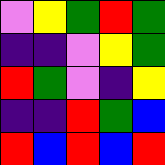[["violet", "yellow", "green", "red", "green"], ["indigo", "indigo", "violet", "yellow", "green"], ["red", "green", "violet", "indigo", "yellow"], ["indigo", "indigo", "red", "green", "blue"], ["red", "blue", "red", "blue", "red"]]